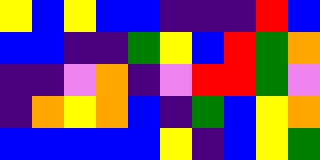[["yellow", "blue", "yellow", "blue", "blue", "indigo", "indigo", "indigo", "red", "blue"], ["blue", "blue", "indigo", "indigo", "green", "yellow", "blue", "red", "green", "orange"], ["indigo", "indigo", "violet", "orange", "indigo", "violet", "red", "red", "green", "violet"], ["indigo", "orange", "yellow", "orange", "blue", "indigo", "green", "blue", "yellow", "orange"], ["blue", "blue", "blue", "blue", "blue", "yellow", "indigo", "blue", "yellow", "green"]]